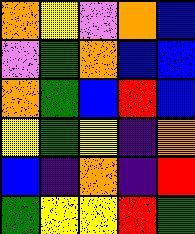[["orange", "yellow", "violet", "orange", "blue"], ["violet", "green", "orange", "blue", "blue"], ["orange", "green", "blue", "red", "blue"], ["yellow", "green", "yellow", "indigo", "orange"], ["blue", "indigo", "orange", "indigo", "red"], ["green", "yellow", "yellow", "red", "green"]]